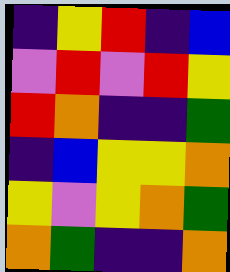[["indigo", "yellow", "red", "indigo", "blue"], ["violet", "red", "violet", "red", "yellow"], ["red", "orange", "indigo", "indigo", "green"], ["indigo", "blue", "yellow", "yellow", "orange"], ["yellow", "violet", "yellow", "orange", "green"], ["orange", "green", "indigo", "indigo", "orange"]]